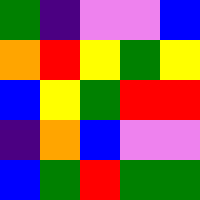[["green", "indigo", "violet", "violet", "blue"], ["orange", "red", "yellow", "green", "yellow"], ["blue", "yellow", "green", "red", "red"], ["indigo", "orange", "blue", "violet", "violet"], ["blue", "green", "red", "green", "green"]]